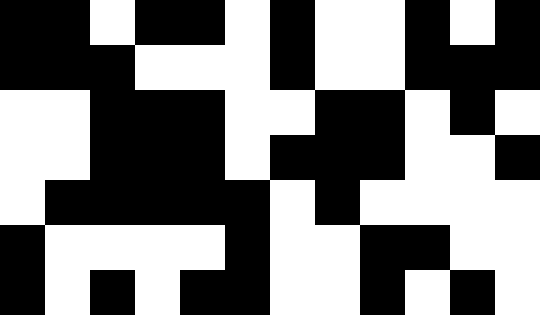[["black", "black", "white", "black", "black", "white", "black", "white", "white", "black", "white", "black"], ["black", "black", "black", "white", "white", "white", "black", "white", "white", "black", "black", "black"], ["white", "white", "black", "black", "black", "white", "white", "black", "black", "white", "black", "white"], ["white", "white", "black", "black", "black", "white", "black", "black", "black", "white", "white", "black"], ["white", "black", "black", "black", "black", "black", "white", "black", "white", "white", "white", "white"], ["black", "white", "white", "white", "white", "black", "white", "white", "black", "black", "white", "white"], ["black", "white", "black", "white", "black", "black", "white", "white", "black", "white", "black", "white"]]